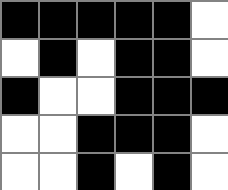[["black", "black", "black", "black", "black", "white"], ["white", "black", "white", "black", "black", "white"], ["black", "white", "white", "black", "black", "black"], ["white", "white", "black", "black", "black", "white"], ["white", "white", "black", "white", "black", "white"]]